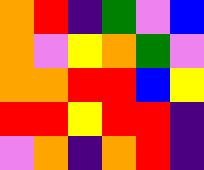[["orange", "red", "indigo", "green", "violet", "blue"], ["orange", "violet", "yellow", "orange", "green", "violet"], ["orange", "orange", "red", "red", "blue", "yellow"], ["red", "red", "yellow", "red", "red", "indigo"], ["violet", "orange", "indigo", "orange", "red", "indigo"]]